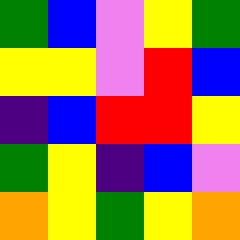[["green", "blue", "violet", "yellow", "green"], ["yellow", "yellow", "violet", "red", "blue"], ["indigo", "blue", "red", "red", "yellow"], ["green", "yellow", "indigo", "blue", "violet"], ["orange", "yellow", "green", "yellow", "orange"]]